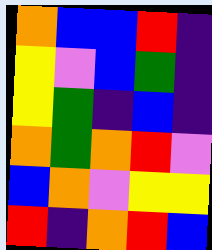[["orange", "blue", "blue", "red", "indigo"], ["yellow", "violet", "blue", "green", "indigo"], ["yellow", "green", "indigo", "blue", "indigo"], ["orange", "green", "orange", "red", "violet"], ["blue", "orange", "violet", "yellow", "yellow"], ["red", "indigo", "orange", "red", "blue"]]